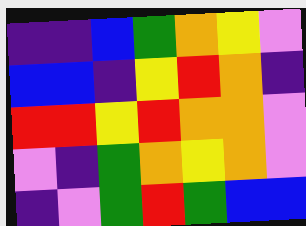[["indigo", "indigo", "blue", "green", "orange", "yellow", "violet"], ["blue", "blue", "indigo", "yellow", "red", "orange", "indigo"], ["red", "red", "yellow", "red", "orange", "orange", "violet"], ["violet", "indigo", "green", "orange", "yellow", "orange", "violet"], ["indigo", "violet", "green", "red", "green", "blue", "blue"]]